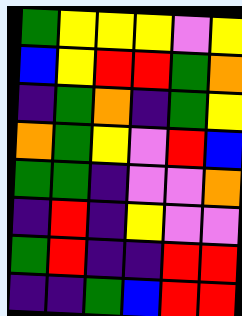[["green", "yellow", "yellow", "yellow", "violet", "yellow"], ["blue", "yellow", "red", "red", "green", "orange"], ["indigo", "green", "orange", "indigo", "green", "yellow"], ["orange", "green", "yellow", "violet", "red", "blue"], ["green", "green", "indigo", "violet", "violet", "orange"], ["indigo", "red", "indigo", "yellow", "violet", "violet"], ["green", "red", "indigo", "indigo", "red", "red"], ["indigo", "indigo", "green", "blue", "red", "red"]]